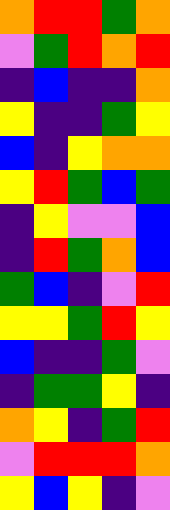[["orange", "red", "red", "green", "orange"], ["violet", "green", "red", "orange", "red"], ["indigo", "blue", "indigo", "indigo", "orange"], ["yellow", "indigo", "indigo", "green", "yellow"], ["blue", "indigo", "yellow", "orange", "orange"], ["yellow", "red", "green", "blue", "green"], ["indigo", "yellow", "violet", "violet", "blue"], ["indigo", "red", "green", "orange", "blue"], ["green", "blue", "indigo", "violet", "red"], ["yellow", "yellow", "green", "red", "yellow"], ["blue", "indigo", "indigo", "green", "violet"], ["indigo", "green", "green", "yellow", "indigo"], ["orange", "yellow", "indigo", "green", "red"], ["violet", "red", "red", "red", "orange"], ["yellow", "blue", "yellow", "indigo", "violet"]]